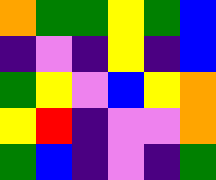[["orange", "green", "green", "yellow", "green", "blue"], ["indigo", "violet", "indigo", "yellow", "indigo", "blue"], ["green", "yellow", "violet", "blue", "yellow", "orange"], ["yellow", "red", "indigo", "violet", "violet", "orange"], ["green", "blue", "indigo", "violet", "indigo", "green"]]